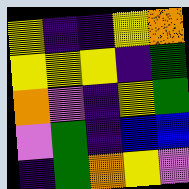[["yellow", "indigo", "indigo", "yellow", "orange"], ["yellow", "yellow", "yellow", "indigo", "green"], ["orange", "violet", "indigo", "yellow", "green"], ["violet", "green", "indigo", "blue", "blue"], ["indigo", "green", "orange", "yellow", "violet"]]